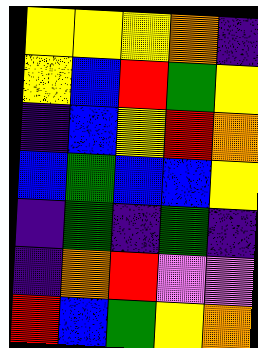[["yellow", "yellow", "yellow", "orange", "indigo"], ["yellow", "blue", "red", "green", "yellow"], ["indigo", "blue", "yellow", "red", "orange"], ["blue", "green", "blue", "blue", "yellow"], ["indigo", "green", "indigo", "green", "indigo"], ["indigo", "orange", "red", "violet", "violet"], ["red", "blue", "green", "yellow", "orange"]]